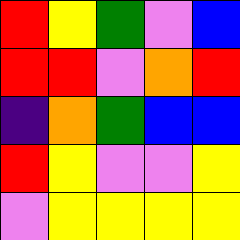[["red", "yellow", "green", "violet", "blue"], ["red", "red", "violet", "orange", "red"], ["indigo", "orange", "green", "blue", "blue"], ["red", "yellow", "violet", "violet", "yellow"], ["violet", "yellow", "yellow", "yellow", "yellow"]]